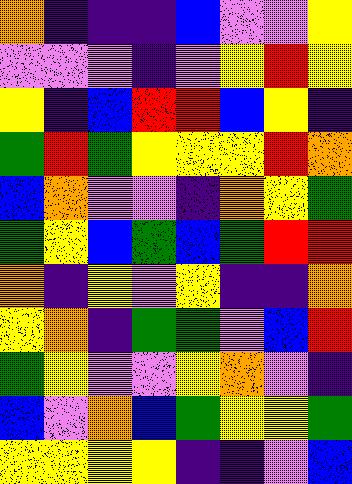[["orange", "indigo", "indigo", "indigo", "blue", "violet", "violet", "yellow"], ["violet", "violet", "violet", "indigo", "violet", "yellow", "red", "yellow"], ["yellow", "indigo", "blue", "red", "red", "blue", "yellow", "indigo"], ["green", "red", "green", "yellow", "yellow", "yellow", "red", "orange"], ["blue", "orange", "violet", "violet", "indigo", "orange", "yellow", "green"], ["green", "yellow", "blue", "green", "blue", "green", "red", "red"], ["orange", "indigo", "yellow", "violet", "yellow", "indigo", "indigo", "orange"], ["yellow", "orange", "indigo", "green", "green", "violet", "blue", "red"], ["green", "yellow", "violet", "violet", "yellow", "orange", "violet", "indigo"], ["blue", "violet", "orange", "blue", "green", "yellow", "yellow", "green"], ["yellow", "yellow", "yellow", "yellow", "indigo", "indigo", "violet", "blue"]]